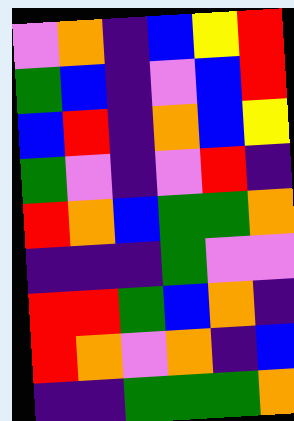[["violet", "orange", "indigo", "blue", "yellow", "red"], ["green", "blue", "indigo", "violet", "blue", "red"], ["blue", "red", "indigo", "orange", "blue", "yellow"], ["green", "violet", "indigo", "violet", "red", "indigo"], ["red", "orange", "blue", "green", "green", "orange"], ["indigo", "indigo", "indigo", "green", "violet", "violet"], ["red", "red", "green", "blue", "orange", "indigo"], ["red", "orange", "violet", "orange", "indigo", "blue"], ["indigo", "indigo", "green", "green", "green", "orange"]]